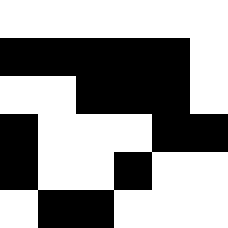[["white", "white", "white", "white", "white", "white"], ["black", "black", "black", "black", "black", "white"], ["white", "white", "black", "black", "black", "white"], ["black", "white", "white", "white", "black", "black"], ["black", "white", "white", "black", "white", "white"], ["white", "black", "black", "white", "white", "white"]]